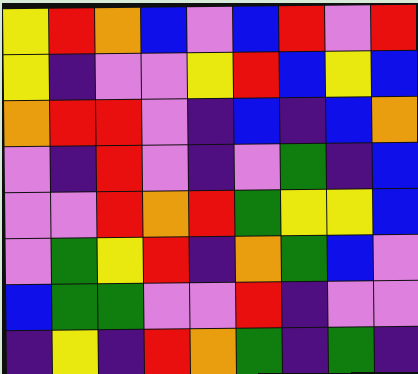[["yellow", "red", "orange", "blue", "violet", "blue", "red", "violet", "red"], ["yellow", "indigo", "violet", "violet", "yellow", "red", "blue", "yellow", "blue"], ["orange", "red", "red", "violet", "indigo", "blue", "indigo", "blue", "orange"], ["violet", "indigo", "red", "violet", "indigo", "violet", "green", "indigo", "blue"], ["violet", "violet", "red", "orange", "red", "green", "yellow", "yellow", "blue"], ["violet", "green", "yellow", "red", "indigo", "orange", "green", "blue", "violet"], ["blue", "green", "green", "violet", "violet", "red", "indigo", "violet", "violet"], ["indigo", "yellow", "indigo", "red", "orange", "green", "indigo", "green", "indigo"]]